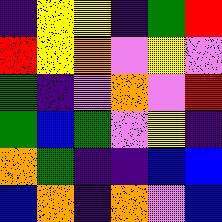[["indigo", "yellow", "yellow", "indigo", "green", "red"], ["red", "yellow", "orange", "violet", "yellow", "violet"], ["green", "indigo", "violet", "orange", "violet", "red"], ["green", "blue", "green", "violet", "yellow", "indigo"], ["orange", "green", "indigo", "indigo", "blue", "blue"], ["blue", "orange", "indigo", "orange", "violet", "blue"]]